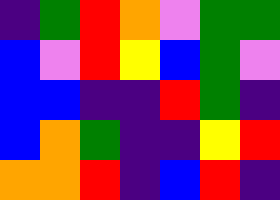[["indigo", "green", "red", "orange", "violet", "green", "green"], ["blue", "violet", "red", "yellow", "blue", "green", "violet"], ["blue", "blue", "indigo", "indigo", "red", "green", "indigo"], ["blue", "orange", "green", "indigo", "indigo", "yellow", "red"], ["orange", "orange", "red", "indigo", "blue", "red", "indigo"]]